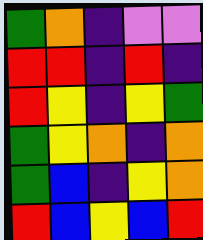[["green", "orange", "indigo", "violet", "violet"], ["red", "red", "indigo", "red", "indigo"], ["red", "yellow", "indigo", "yellow", "green"], ["green", "yellow", "orange", "indigo", "orange"], ["green", "blue", "indigo", "yellow", "orange"], ["red", "blue", "yellow", "blue", "red"]]